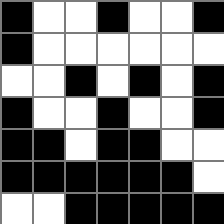[["black", "white", "white", "black", "white", "white", "black"], ["black", "white", "white", "white", "white", "white", "white"], ["white", "white", "black", "white", "black", "white", "black"], ["black", "white", "white", "black", "white", "white", "black"], ["black", "black", "white", "black", "black", "white", "white"], ["black", "black", "black", "black", "black", "black", "white"], ["white", "white", "black", "black", "black", "black", "black"]]